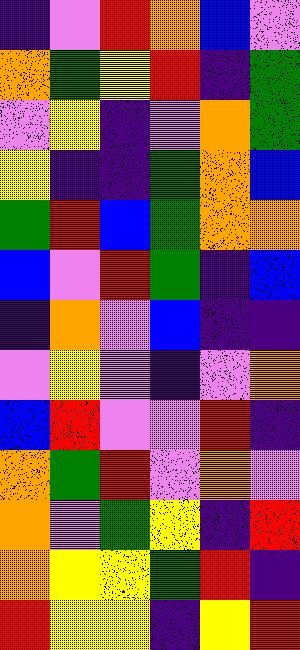[["indigo", "violet", "red", "orange", "blue", "violet"], ["orange", "green", "yellow", "red", "indigo", "green"], ["violet", "yellow", "indigo", "violet", "orange", "green"], ["yellow", "indigo", "indigo", "green", "orange", "blue"], ["green", "red", "blue", "green", "orange", "orange"], ["blue", "violet", "red", "green", "indigo", "blue"], ["indigo", "orange", "violet", "blue", "indigo", "indigo"], ["violet", "yellow", "violet", "indigo", "violet", "orange"], ["blue", "red", "violet", "violet", "red", "indigo"], ["orange", "green", "red", "violet", "orange", "violet"], ["orange", "violet", "green", "yellow", "indigo", "red"], ["orange", "yellow", "yellow", "green", "red", "indigo"], ["red", "yellow", "yellow", "indigo", "yellow", "red"]]